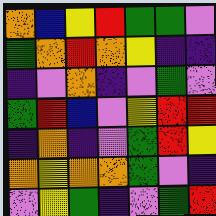[["orange", "blue", "yellow", "red", "green", "green", "violet"], ["green", "orange", "red", "orange", "yellow", "indigo", "indigo"], ["indigo", "violet", "orange", "indigo", "violet", "green", "violet"], ["green", "red", "blue", "violet", "yellow", "red", "red"], ["indigo", "orange", "indigo", "violet", "green", "red", "yellow"], ["orange", "yellow", "orange", "orange", "green", "violet", "indigo"], ["violet", "yellow", "green", "indigo", "violet", "green", "red"]]